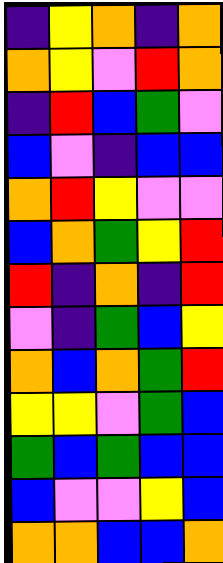[["indigo", "yellow", "orange", "indigo", "orange"], ["orange", "yellow", "violet", "red", "orange"], ["indigo", "red", "blue", "green", "violet"], ["blue", "violet", "indigo", "blue", "blue"], ["orange", "red", "yellow", "violet", "violet"], ["blue", "orange", "green", "yellow", "red"], ["red", "indigo", "orange", "indigo", "red"], ["violet", "indigo", "green", "blue", "yellow"], ["orange", "blue", "orange", "green", "red"], ["yellow", "yellow", "violet", "green", "blue"], ["green", "blue", "green", "blue", "blue"], ["blue", "violet", "violet", "yellow", "blue"], ["orange", "orange", "blue", "blue", "orange"]]